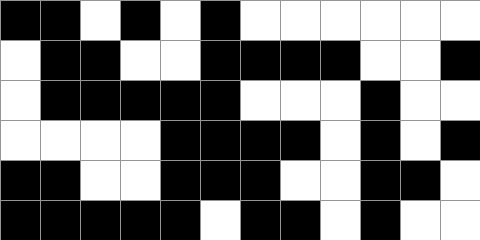[["black", "black", "white", "black", "white", "black", "white", "white", "white", "white", "white", "white"], ["white", "black", "black", "white", "white", "black", "black", "black", "black", "white", "white", "black"], ["white", "black", "black", "black", "black", "black", "white", "white", "white", "black", "white", "white"], ["white", "white", "white", "white", "black", "black", "black", "black", "white", "black", "white", "black"], ["black", "black", "white", "white", "black", "black", "black", "white", "white", "black", "black", "white"], ["black", "black", "black", "black", "black", "white", "black", "black", "white", "black", "white", "white"]]